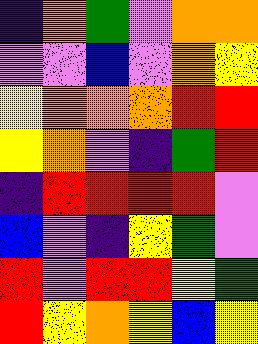[["indigo", "orange", "green", "violet", "orange", "orange"], ["violet", "violet", "blue", "violet", "orange", "yellow"], ["yellow", "orange", "orange", "orange", "red", "red"], ["yellow", "orange", "violet", "indigo", "green", "red"], ["indigo", "red", "red", "red", "red", "violet"], ["blue", "violet", "indigo", "yellow", "green", "violet"], ["red", "violet", "red", "red", "yellow", "green"], ["red", "yellow", "orange", "yellow", "blue", "yellow"]]